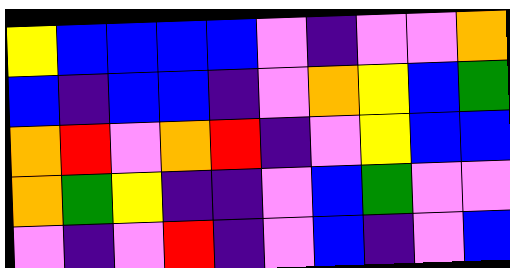[["yellow", "blue", "blue", "blue", "blue", "violet", "indigo", "violet", "violet", "orange"], ["blue", "indigo", "blue", "blue", "indigo", "violet", "orange", "yellow", "blue", "green"], ["orange", "red", "violet", "orange", "red", "indigo", "violet", "yellow", "blue", "blue"], ["orange", "green", "yellow", "indigo", "indigo", "violet", "blue", "green", "violet", "violet"], ["violet", "indigo", "violet", "red", "indigo", "violet", "blue", "indigo", "violet", "blue"]]